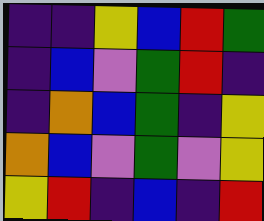[["indigo", "indigo", "yellow", "blue", "red", "green"], ["indigo", "blue", "violet", "green", "red", "indigo"], ["indigo", "orange", "blue", "green", "indigo", "yellow"], ["orange", "blue", "violet", "green", "violet", "yellow"], ["yellow", "red", "indigo", "blue", "indigo", "red"]]